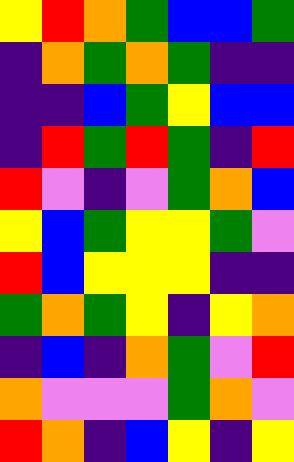[["yellow", "red", "orange", "green", "blue", "blue", "green"], ["indigo", "orange", "green", "orange", "green", "indigo", "indigo"], ["indigo", "indigo", "blue", "green", "yellow", "blue", "blue"], ["indigo", "red", "green", "red", "green", "indigo", "red"], ["red", "violet", "indigo", "violet", "green", "orange", "blue"], ["yellow", "blue", "green", "yellow", "yellow", "green", "violet"], ["red", "blue", "yellow", "yellow", "yellow", "indigo", "indigo"], ["green", "orange", "green", "yellow", "indigo", "yellow", "orange"], ["indigo", "blue", "indigo", "orange", "green", "violet", "red"], ["orange", "violet", "violet", "violet", "green", "orange", "violet"], ["red", "orange", "indigo", "blue", "yellow", "indigo", "yellow"]]